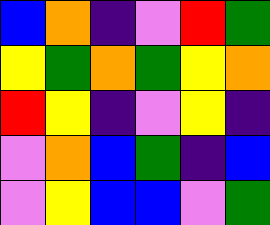[["blue", "orange", "indigo", "violet", "red", "green"], ["yellow", "green", "orange", "green", "yellow", "orange"], ["red", "yellow", "indigo", "violet", "yellow", "indigo"], ["violet", "orange", "blue", "green", "indigo", "blue"], ["violet", "yellow", "blue", "blue", "violet", "green"]]